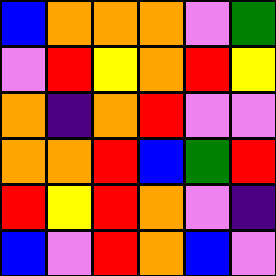[["blue", "orange", "orange", "orange", "violet", "green"], ["violet", "red", "yellow", "orange", "red", "yellow"], ["orange", "indigo", "orange", "red", "violet", "violet"], ["orange", "orange", "red", "blue", "green", "red"], ["red", "yellow", "red", "orange", "violet", "indigo"], ["blue", "violet", "red", "orange", "blue", "violet"]]